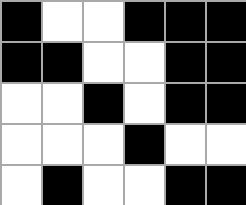[["black", "white", "white", "black", "black", "black"], ["black", "black", "white", "white", "black", "black"], ["white", "white", "black", "white", "black", "black"], ["white", "white", "white", "black", "white", "white"], ["white", "black", "white", "white", "black", "black"]]